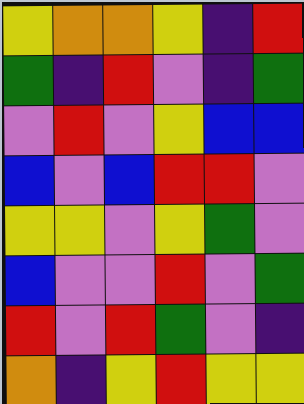[["yellow", "orange", "orange", "yellow", "indigo", "red"], ["green", "indigo", "red", "violet", "indigo", "green"], ["violet", "red", "violet", "yellow", "blue", "blue"], ["blue", "violet", "blue", "red", "red", "violet"], ["yellow", "yellow", "violet", "yellow", "green", "violet"], ["blue", "violet", "violet", "red", "violet", "green"], ["red", "violet", "red", "green", "violet", "indigo"], ["orange", "indigo", "yellow", "red", "yellow", "yellow"]]